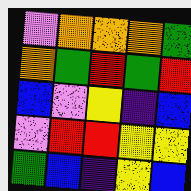[["violet", "orange", "orange", "orange", "green"], ["orange", "green", "red", "green", "red"], ["blue", "violet", "yellow", "indigo", "blue"], ["violet", "red", "red", "yellow", "yellow"], ["green", "blue", "indigo", "yellow", "blue"]]